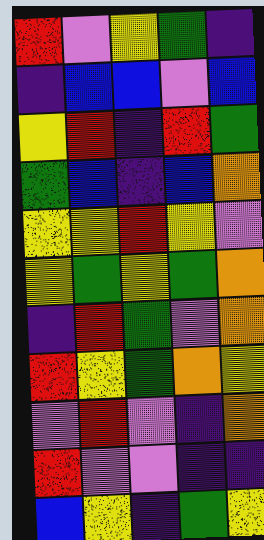[["red", "violet", "yellow", "green", "indigo"], ["indigo", "blue", "blue", "violet", "blue"], ["yellow", "red", "indigo", "red", "green"], ["green", "blue", "indigo", "blue", "orange"], ["yellow", "yellow", "red", "yellow", "violet"], ["yellow", "green", "yellow", "green", "orange"], ["indigo", "red", "green", "violet", "orange"], ["red", "yellow", "green", "orange", "yellow"], ["violet", "red", "violet", "indigo", "orange"], ["red", "violet", "violet", "indigo", "indigo"], ["blue", "yellow", "indigo", "green", "yellow"]]